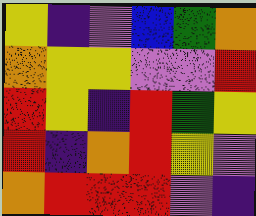[["yellow", "indigo", "violet", "blue", "green", "orange"], ["orange", "yellow", "yellow", "violet", "violet", "red"], ["red", "yellow", "indigo", "red", "green", "yellow"], ["red", "indigo", "orange", "red", "yellow", "violet"], ["orange", "red", "red", "red", "violet", "indigo"]]